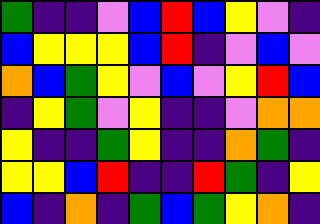[["green", "indigo", "indigo", "violet", "blue", "red", "blue", "yellow", "violet", "indigo"], ["blue", "yellow", "yellow", "yellow", "blue", "red", "indigo", "violet", "blue", "violet"], ["orange", "blue", "green", "yellow", "violet", "blue", "violet", "yellow", "red", "blue"], ["indigo", "yellow", "green", "violet", "yellow", "indigo", "indigo", "violet", "orange", "orange"], ["yellow", "indigo", "indigo", "green", "yellow", "indigo", "indigo", "orange", "green", "indigo"], ["yellow", "yellow", "blue", "red", "indigo", "indigo", "red", "green", "indigo", "yellow"], ["blue", "indigo", "orange", "indigo", "green", "blue", "green", "yellow", "orange", "indigo"]]